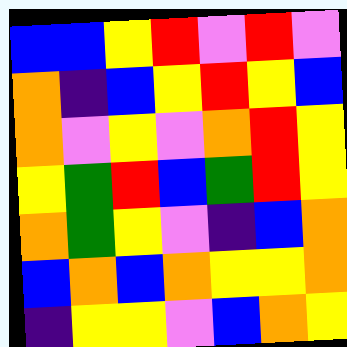[["blue", "blue", "yellow", "red", "violet", "red", "violet"], ["orange", "indigo", "blue", "yellow", "red", "yellow", "blue"], ["orange", "violet", "yellow", "violet", "orange", "red", "yellow"], ["yellow", "green", "red", "blue", "green", "red", "yellow"], ["orange", "green", "yellow", "violet", "indigo", "blue", "orange"], ["blue", "orange", "blue", "orange", "yellow", "yellow", "orange"], ["indigo", "yellow", "yellow", "violet", "blue", "orange", "yellow"]]